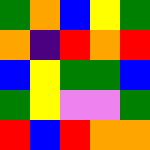[["green", "orange", "blue", "yellow", "green"], ["orange", "indigo", "red", "orange", "red"], ["blue", "yellow", "green", "green", "blue"], ["green", "yellow", "violet", "violet", "green"], ["red", "blue", "red", "orange", "orange"]]